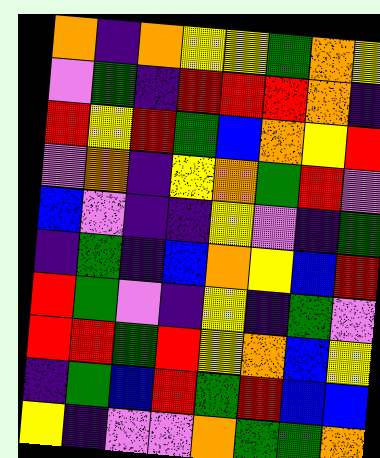[["orange", "indigo", "orange", "yellow", "yellow", "green", "orange", "yellow"], ["violet", "green", "indigo", "red", "red", "red", "orange", "indigo"], ["red", "yellow", "red", "green", "blue", "orange", "yellow", "red"], ["violet", "orange", "indigo", "yellow", "orange", "green", "red", "violet"], ["blue", "violet", "indigo", "indigo", "yellow", "violet", "indigo", "green"], ["indigo", "green", "indigo", "blue", "orange", "yellow", "blue", "red"], ["red", "green", "violet", "indigo", "yellow", "indigo", "green", "violet"], ["red", "red", "green", "red", "yellow", "orange", "blue", "yellow"], ["indigo", "green", "blue", "red", "green", "red", "blue", "blue"], ["yellow", "indigo", "violet", "violet", "orange", "green", "green", "orange"]]